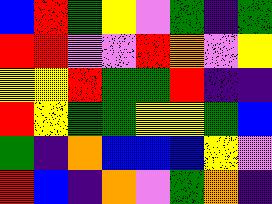[["blue", "red", "green", "yellow", "violet", "green", "indigo", "green"], ["red", "red", "violet", "violet", "red", "orange", "violet", "yellow"], ["yellow", "yellow", "red", "green", "green", "red", "indigo", "indigo"], ["red", "yellow", "green", "green", "yellow", "yellow", "green", "blue"], ["green", "indigo", "orange", "blue", "blue", "blue", "yellow", "violet"], ["red", "blue", "indigo", "orange", "violet", "green", "orange", "indigo"]]